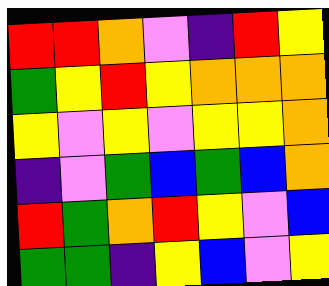[["red", "red", "orange", "violet", "indigo", "red", "yellow"], ["green", "yellow", "red", "yellow", "orange", "orange", "orange"], ["yellow", "violet", "yellow", "violet", "yellow", "yellow", "orange"], ["indigo", "violet", "green", "blue", "green", "blue", "orange"], ["red", "green", "orange", "red", "yellow", "violet", "blue"], ["green", "green", "indigo", "yellow", "blue", "violet", "yellow"]]